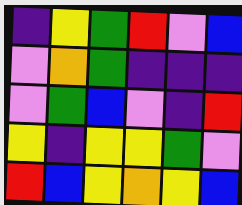[["indigo", "yellow", "green", "red", "violet", "blue"], ["violet", "orange", "green", "indigo", "indigo", "indigo"], ["violet", "green", "blue", "violet", "indigo", "red"], ["yellow", "indigo", "yellow", "yellow", "green", "violet"], ["red", "blue", "yellow", "orange", "yellow", "blue"]]